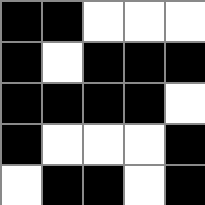[["black", "black", "white", "white", "white"], ["black", "white", "black", "black", "black"], ["black", "black", "black", "black", "white"], ["black", "white", "white", "white", "black"], ["white", "black", "black", "white", "black"]]